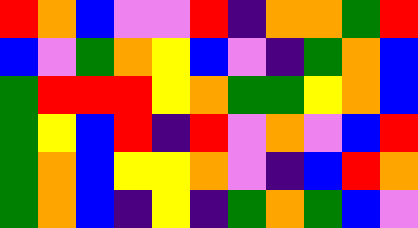[["red", "orange", "blue", "violet", "violet", "red", "indigo", "orange", "orange", "green", "red"], ["blue", "violet", "green", "orange", "yellow", "blue", "violet", "indigo", "green", "orange", "blue"], ["green", "red", "red", "red", "yellow", "orange", "green", "green", "yellow", "orange", "blue"], ["green", "yellow", "blue", "red", "indigo", "red", "violet", "orange", "violet", "blue", "red"], ["green", "orange", "blue", "yellow", "yellow", "orange", "violet", "indigo", "blue", "red", "orange"], ["green", "orange", "blue", "indigo", "yellow", "indigo", "green", "orange", "green", "blue", "violet"]]